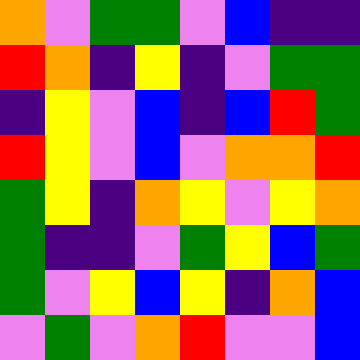[["orange", "violet", "green", "green", "violet", "blue", "indigo", "indigo"], ["red", "orange", "indigo", "yellow", "indigo", "violet", "green", "green"], ["indigo", "yellow", "violet", "blue", "indigo", "blue", "red", "green"], ["red", "yellow", "violet", "blue", "violet", "orange", "orange", "red"], ["green", "yellow", "indigo", "orange", "yellow", "violet", "yellow", "orange"], ["green", "indigo", "indigo", "violet", "green", "yellow", "blue", "green"], ["green", "violet", "yellow", "blue", "yellow", "indigo", "orange", "blue"], ["violet", "green", "violet", "orange", "red", "violet", "violet", "blue"]]